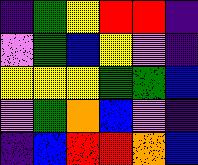[["indigo", "green", "yellow", "red", "red", "indigo"], ["violet", "green", "blue", "yellow", "violet", "indigo"], ["yellow", "yellow", "yellow", "green", "green", "blue"], ["violet", "green", "orange", "blue", "violet", "indigo"], ["indigo", "blue", "red", "red", "orange", "blue"]]